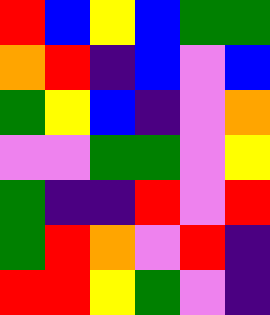[["red", "blue", "yellow", "blue", "green", "green"], ["orange", "red", "indigo", "blue", "violet", "blue"], ["green", "yellow", "blue", "indigo", "violet", "orange"], ["violet", "violet", "green", "green", "violet", "yellow"], ["green", "indigo", "indigo", "red", "violet", "red"], ["green", "red", "orange", "violet", "red", "indigo"], ["red", "red", "yellow", "green", "violet", "indigo"]]